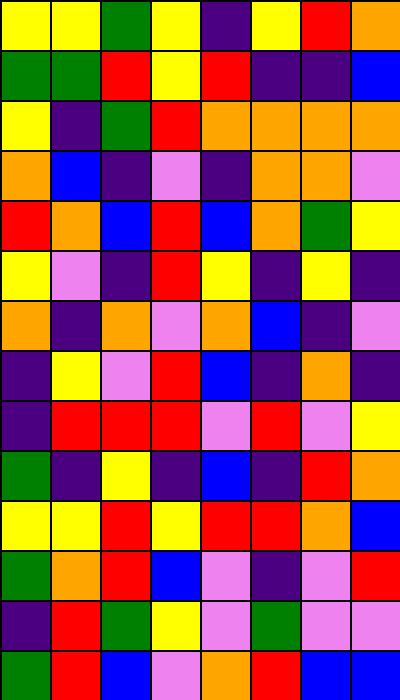[["yellow", "yellow", "green", "yellow", "indigo", "yellow", "red", "orange"], ["green", "green", "red", "yellow", "red", "indigo", "indigo", "blue"], ["yellow", "indigo", "green", "red", "orange", "orange", "orange", "orange"], ["orange", "blue", "indigo", "violet", "indigo", "orange", "orange", "violet"], ["red", "orange", "blue", "red", "blue", "orange", "green", "yellow"], ["yellow", "violet", "indigo", "red", "yellow", "indigo", "yellow", "indigo"], ["orange", "indigo", "orange", "violet", "orange", "blue", "indigo", "violet"], ["indigo", "yellow", "violet", "red", "blue", "indigo", "orange", "indigo"], ["indigo", "red", "red", "red", "violet", "red", "violet", "yellow"], ["green", "indigo", "yellow", "indigo", "blue", "indigo", "red", "orange"], ["yellow", "yellow", "red", "yellow", "red", "red", "orange", "blue"], ["green", "orange", "red", "blue", "violet", "indigo", "violet", "red"], ["indigo", "red", "green", "yellow", "violet", "green", "violet", "violet"], ["green", "red", "blue", "violet", "orange", "red", "blue", "blue"]]